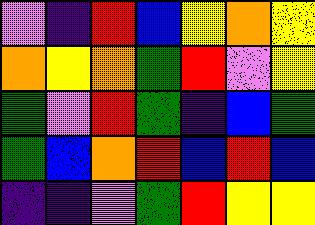[["violet", "indigo", "red", "blue", "yellow", "orange", "yellow"], ["orange", "yellow", "orange", "green", "red", "violet", "yellow"], ["green", "violet", "red", "green", "indigo", "blue", "green"], ["green", "blue", "orange", "red", "blue", "red", "blue"], ["indigo", "indigo", "violet", "green", "red", "yellow", "yellow"]]